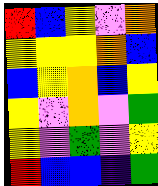[["red", "blue", "yellow", "violet", "orange"], ["yellow", "yellow", "yellow", "orange", "blue"], ["blue", "yellow", "orange", "blue", "yellow"], ["yellow", "violet", "orange", "violet", "green"], ["yellow", "violet", "green", "violet", "yellow"], ["red", "blue", "blue", "indigo", "green"]]